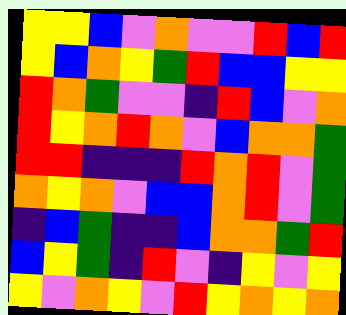[["yellow", "yellow", "blue", "violet", "orange", "violet", "violet", "red", "blue", "red"], ["yellow", "blue", "orange", "yellow", "green", "red", "blue", "blue", "yellow", "yellow"], ["red", "orange", "green", "violet", "violet", "indigo", "red", "blue", "violet", "orange"], ["red", "yellow", "orange", "red", "orange", "violet", "blue", "orange", "orange", "green"], ["red", "red", "indigo", "indigo", "indigo", "red", "orange", "red", "violet", "green"], ["orange", "yellow", "orange", "violet", "blue", "blue", "orange", "red", "violet", "green"], ["indigo", "blue", "green", "indigo", "indigo", "blue", "orange", "orange", "green", "red"], ["blue", "yellow", "green", "indigo", "red", "violet", "indigo", "yellow", "violet", "yellow"], ["yellow", "violet", "orange", "yellow", "violet", "red", "yellow", "orange", "yellow", "orange"]]